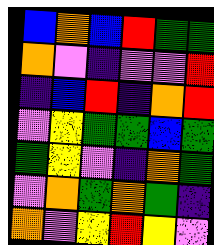[["blue", "orange", "blue", "red", "green", "green"], ["orange", "violet", "indigo", "violet", "violet", "red"], ["indigo", "blue", "red", "indigo", "orange", "red"], ["violet", "yellow", "green", "green", "blue", "green"], ["green", "yellow", "violet", "indigo", "orange", "green"], ["violet", "orange", "green", "orange", "green", "indigo"], ["orange", "violet", "yellow", "red", "yellow", "violet"]]